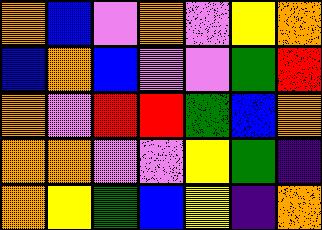[["orange", "blue", "violet", "orange", "violet", "yellow", "orange"], ["blue", "orange", "blue", "violet", "violet", "green", "red"], ["orange", "violet", "red", "red", "green", "blue", "orange"], ["orange", "orange", "violet", "violet", "yellow", "green", "indigo"], ["orange", "yellow", "green", "blue", "yellow", "indigo", "orange"]]